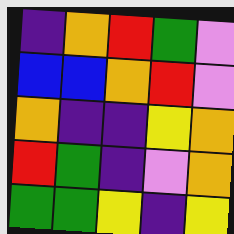[["indigo", "orange", "red", "green", "violet"], ["blue", "blue", "orange", "red", "violet"], ["orange", "indigo", "indigo", "yellow", "orange"], ["red", "green", "indigo", "violet", "orange"], ["green", "green", "yellow", "indigo", "yellow"]]